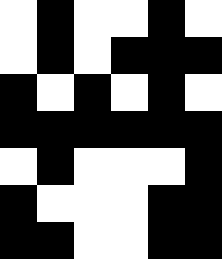[["white", "black", "white", "white", "black", "white"], ["white", "black", "white", "black", "black", "black"], ["black", "white", "black", "white", "black", "white"], ["black", "black", "black", "black", "black", "black"], ["white", "black", "white", "white", "white", "black"], ["black", "white", "white", "white", "black", "black"], ["black", "black", "white", "white", "black", "black"]]